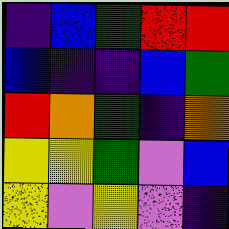[["indigo", "blue", "green", "red", "red"], ["blue", "indigo", "indigo", "blue", "green"], ["red", "orange", "green", "indigo", "orange"], ["yellow", "yellow", "green", "violet", "blue"], ["yellow", "violet", "yellow", "violet", "indigo"]]